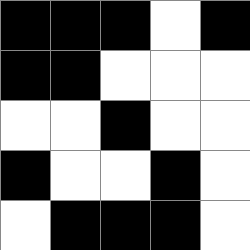[["black", "black", "black", "white", "black"], ["black", "black", "white", "white", "white"], ["white", "white", "black", "white", "white"], ["black", "white", "white", "black", "white"], ["white", "black", "black", "black", "white"]]